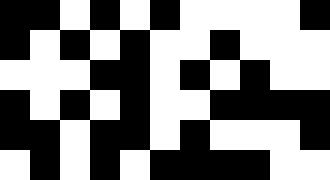[["black", "black", "white", "black", "white", "black", "white", "white", "white", "white", "black"], ["black", "white", "black", "white", "black", "white", "white", "black", "white", "white", "white"], ["white", "white", "white", "black", "black", "white", "black", "white", "black", "white", "white"], ["black", "white", "black", "white", "black", "white", "white", "black", "black", "black", "black"], ["black", "black", "white", "black", "black", "white", "black", "white", "white", "white", "black"], ["white", "black", "white", "black", "white", "black", "black", "black", "black", "white", "white"]]